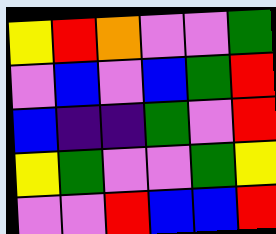[["yellow", "red", "orange", "violet", "violet", "green"], ["violet", "blue", "violet", "blue", "green", "red"], ["blue", "indigo", "indigo", "green", "violet", "red"], ["yellow", "green", "violet", "violet", "green", "yellow"], ["violet", "violet", "red", "blue", "blue", "red"]]